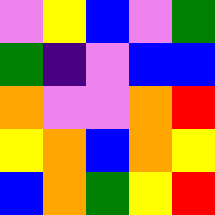[["violet", "yellow", "blue", "violet", "green"], ["green", "indigo", "violet", "blue", "blue"], ["orange", "violet", "violet", "orange", "red"], ["yellow", "orange", "blue", "orange", "yellow"], ["blue", "orange", "green", "yellow", "red"]]